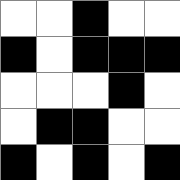[["white", "white", "black", "white", "white"], ["black", "white", "black", "black", "black"], ["white", "white", "white", "black", "white"], ["white", "black", "black", "white", "white"], ["black", "white", "black", "white", "black"]]